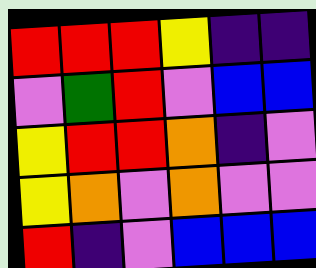[["red", "red", "red", "yellow", "indigo", "indigo"], ["violet", "green", "red", "violet", "blue", "blue"], ["yellow", "red", "red", "orange", "indigo", "violet"], ["yellow", "orange", "violet", "orange", "violet", "violet"], ["red", "indigo", "violet", "blue", "blue", "blue"]]